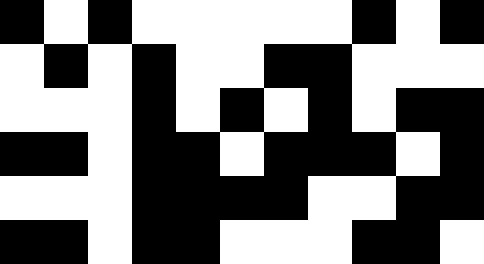[["black", "white", "black", "white", "white", "white", "white", "white", "black", "white", "black"], ["white", "black", "white", "black", "white", "white", "black", "black", "white", "white", "white"], ["white", "white", "white", "black", "white", "black", "white", "black", "white", "black", "black"], ["black", "black", "white", "black", "black", "white", "black", "black", "black", "white", "black"], ["white", "white", "white", "black", "black", "black", "black", "white", "white", "black", "black"], ["black", "black", "white", "black", "black", "white", "white", "white", "black", "black", "white"]]